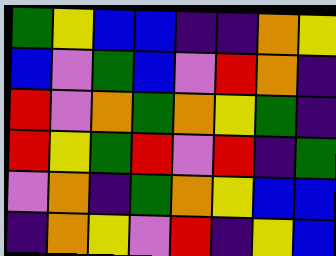[["green", "yellow", "blue", "blue", "indigo", "indigo", "orange", "yellow"], ["blue", "violet", "green", "blue", "violet", "red", "orange", "indigo"], ["red", "violet", "orange", "green", "orange", "yellow", "green", "indigo"], ["red", "yellow", "green", "red", "violet", "red", "indigo", "green"], ["violet", "orange", "indigo", "green", "orange", "yellow", "blue", "blue"], ["indigo", "orange", "yellow", "violet", "red", "indigo", "yellow", "blue"]]